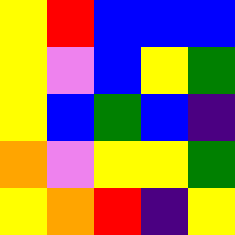[["yellow", "red", "blue", "blue", "blue"], ["yellow", "violet", "blue", "yellow", "green"], ["yellow", "blue", "green", "blue", "indigo"], ["orange", "violet", "yellow", "yellow", "green"], ["yellow", "orange", "red", "indigo", "yellow"]]